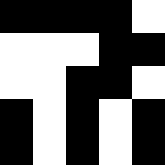[["black", "black", "black", "black", "white"], ["white", "white", "white", "black", "black"], ["white", "white", "black", "black", "white"], ["black", "white", "black", "white", "black"], ["black", "white", "black", "white", "black"]]